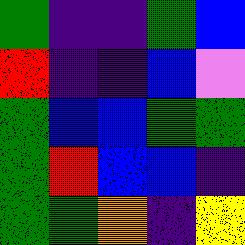[["green", "indigo", "indigo", "green", "blue"], ["red", "indigo", "indigo", "blue", "violet"], ["green", "blue", "blue", "green", "green"], ["green", "red", "blue", "blue", "indigo"], ["green", "green", "orange", "indigo", "yellow"]]